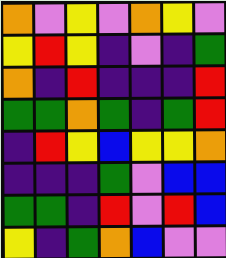[["orange", "violet", "yellow", "violet", "orange", "yellow", "violet"], ["yellow", "red", "yellow", "indigo", "violet", "indigo", "green"], ["orange", "indigo", "red", "indigo", "indigo", "indigo", "red"], ["green", "green", "orange", "green", "indigo", "green", "red"], ["indigo", "red", "yellow", "blue", "yellow", "yellow", "orange"], ["indigo", "indigo", "indigo", "green", "violet", "blue", "blue"], ["green", "green", "indigo", "red", "violet", "red", "blue"], ["yellow", "indigo", "green", "orange", "blue", "violet", "violet"]]